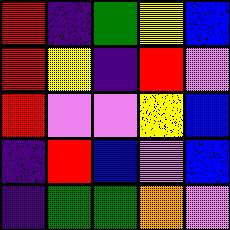[["red", "indigo", "green", "yellow", "blue"], ["red", "yellow", "indigo", "red", "violet"], ["red", "violet", "violet", "yellow", "blue"], ["indigo", "red", "blue", "violet", "blue"], ["indigo", "green", "green", "orange", "violet"]]